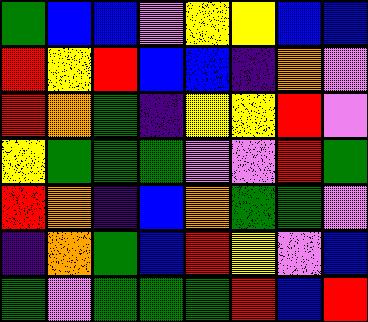[["green", "blue", "blue", "violet", "yellow", "yellow", "blue", "blue"], ["red", "yellow", "red", "blue", "blue", "indigo", "orange", "violet"], ["red", "orange", "green", "indigo", "yellow", "yellow", "red", "violet"], ["yellow", "green", "green", "green", "violet", "violet", "red", "green"], ["red", "orange", "indigo", "blue", "orange", "green", "green", "violet"], ["indigo", "orange", "green", "blue", "red", "yellow", "violet", "blue"], ["green", "violet", "green", "green", "green", "red", "blue", "red"]]